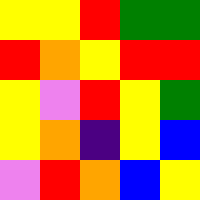[["yellow", "yellow", "red", "green", "green"], ["red", "orange", "yellow", "red", "red"], ["yellow", "violet", "red", "yellow", "green"], ["yellow", "orange", "indigo", "yellow", "blue"], ["violet", "red", "orange", "blue", "yellow"]]